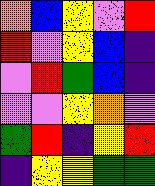[["orange", "blue", "yellow", "violet", "red"], ["red", "violet", "yellow", "blue", "indigo"], ["violet", "red", "green", "blue", "indigo"], ["violet", "violet", "yellow", "orange", "violet"], ["green", "red", "indigo", "yellow", "red"], ["indigo", "yellow", "yellow", "green", "green"]]